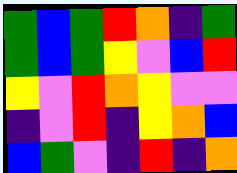[["green", "blue", "green", "red", "orange", "indigo", "green"], ["green", "blue", "green", "yellow", "violet", "blue", "red"], ["yellow", "violet", "red", "orange", "yellow", "violet", "violet"], ["indigo", "violet", "red", "indigo", "yellow", "orange", "blue"], ["blue", "green", "violet", "indigo", "red", "indigo", "orange"]]